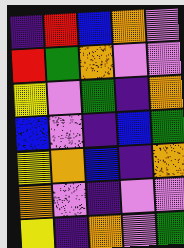[["indigo", "red", "blue", "orange", "violet"], ["red", "green", "orange", "violet", "violet"], ["yellow", "violet", "green", "indigo", "orange"], ["blue", "violet", "indigo", "blue", "green"], ["yellow", "orange", "blue", "indigo", "orange"], ["orange", "violet", "indigo", "violet", "violet"], ["yellow", "indigo", "orange", "violet", "green"]]